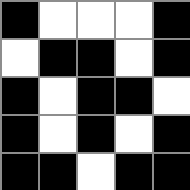[["black", "white", "white", "white", "black"], ["white", "black", "black", "white", "black"], ["black", "white", "black", "black", "white"], ["black", "white", "black", "white", "black"], ["black", "black", "white", "black", "black"]]